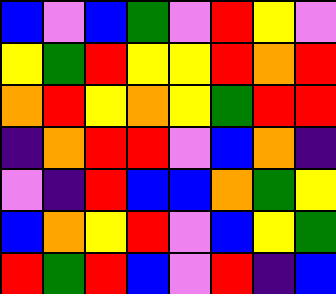[["blue", "violet", "blue", "green", "violet", "red", "yellow", "violet"], ["yellow", "green", "red", "yellow", "yellow", "red", "orange", "red"], ["orange", "red", "yellow", "orange", "yellow", "green", "red", "red"], ["indigo", "orange", "red", "red", "violet", "blue", "orange", "indigo"], ["violet", "indigo", "red", "blue", "blue", "orange", "green", "yellow"], ["blue", "orange", "yellow", "red", "violet", "blue", "yellow", "green"], ["red", "green", "red", "blue", "violet", "red", "indigo", "blue"]]